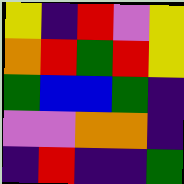[["yellow", "indigo", "red", "violet", "yellow"], ["orange", "red", "green", "red", "yellow"], ["green", "blue", "blue", "green", "indigo"], ["violet", "violet", "orange", "orange", "indigo"], ["indigo", "red", "indigo", "indigo", "green"]]